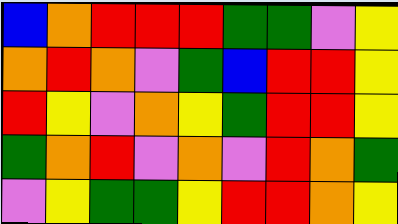[["blue", "orange", "red", "red", "red", "green", "green", "violet", "yellow"], ["orange", "red", "orange", "violet", "green", "blue", "red", "red", "yellow"], ["red", "yellow", "violet", "orange", "yellow", "green", "red", "red", "yellow"], ["green", "orange", "red", "violet", "orange", "violet", "red", "orange", "green"], ["violet", "yellow", "green", "green", "yellow", "red", "red", "orange", "yellow"]]